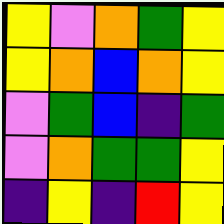[["yellow", "violet", "orange", "green", "yellow"], ["yellow", "orange", "blue", "orange", "yellow"], ["violet", "green", "blue", "indigo", "green"], ["violet", "orange", "green", "green", "yellow"], ["indigo", "yellow", "indigo", "red", "yellow"]]